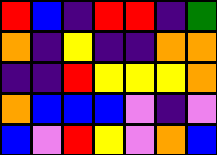[["red", "blue", "indigo", "red", "red", "indigo", "green"], ["orange", "indigo", "yellow", "indigo", "indigo", "orange", "orange"], ["indigo", "indigo", "red", "yellow", "yellow", "yellow", "orange"], ["orange", "blue", "blue", "blue", "violet", "indigo", "violet"], ["blue", "violet", "red", "yellow", "violet", "orange", "blue"]]